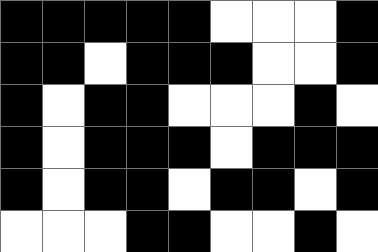[["black", "black", "black", "black", "black", "white", "white", "white", "black"], ["black", "black", "white", "black", "black", "black", "white", "white", "black"], ["black", "white", "black", "black", "white", "white", "white", "black", "white"], ["black", "white", "black", "black", "black", "white", "black", "black", "black"], ["black", "white", "black", "black", "white", "black", "black", "white", "black"], ["white", "white", "white", "black", "black", "white", "white", "black", "white"]]